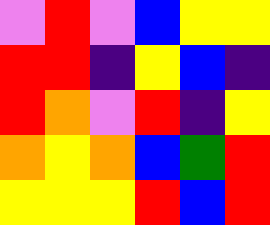[["violet", "red", "violet", "blue", "yellow", "yellow"], ["red", "red", "indigo", "yellow", "blue", "indigo"], ["red", "orange", "violet", "red", "indigo", "yellow"], ["orange", "yellow", "orange", "blue", "green", "red"], ["yellow", "yellow", "yellow", "red", "blue", "red"]]